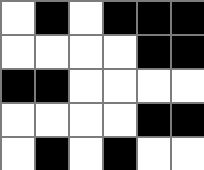[["white", "black", "white", "black", "black", "black"], ["white", "white", "white", "white", "black", "black"], ["black", "black", "white", "white", "white", "white"], ["white", "white", "white", "white", "black", "black"], ["white", "black", "white", "black", "white", "white"]]